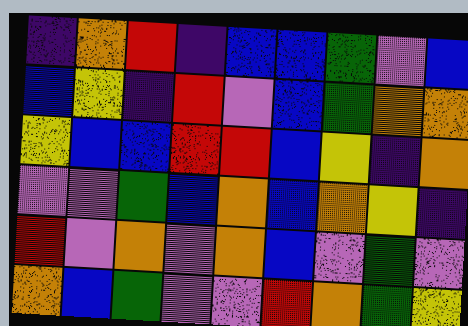[["indigo", "orange", "red", "indigo", "blue", "blue", "green", "violet", "blue"], ["blue", "yellow", "indigo", "red", "violet", "blue", "green", "orange", "orange"], ["yellow", "blue", "blue", "red", "red", "blue", "yellow", "indigo", "orange"], ["violet", "violet", "green", "blue", "orange", "blue", "orange", "yellow", "indigo"], ["red", "violet", "orange", "violet", "orange", "blue", "violet", "green", "violet"], ["orange", "blue", "green", "violet", "violet", "red", "orange", "green", "yellow"]]